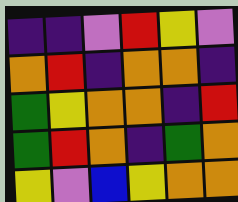[["indigo", "indigo", "violet", "red", "yellow", "violet"], ["orange", "red", "indigo", "orange", "orange", "indigo"], ["green", "yellow", "orange", "orange", "indigo", "red"], ["green", "red", "orange", "indigo", "green", "orange"], ["yellow", "violet", "blue", "yellow", "orange", "orange"]]